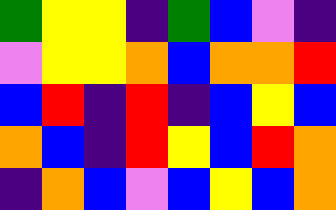[["green", "yellow", "yellow", "indigo", "green", "blue", "violet", "indigo"], ["violet", "yellow", "yellow", "orange", "blue", "orange", "orange", "red"], ["blue", "red", "indigo", "red", "indigo", "blue", "yellow", "blue"], ["orange", "blue", "indigo", "red", "yellow", "blue", "red", "orange"], ["indigo", "orange", "blue", "violet", "blue", "yellow", "blue", "orange"]]